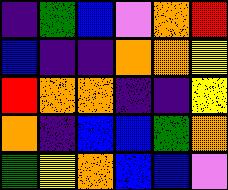[["indigo", "green", "blue", "violet", "orange", "red"], ["blue", "indigo", "indigo", "orange", "orange", "yellow"], ["red", "orange", "orange", "indigo", "indigo", "yellow"], ["orange", "indigo", "blue", "blue", "green", "orange"], ["green", "yellow", "orange", "blue", "blue", "violet"]]